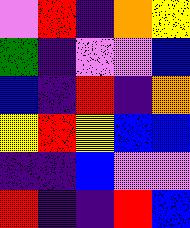[["violet", "red", "indigo", "orange", "yellow"], ["green", "indigo", "violet", "violet", "blue"], ["blue", "indigo", "red", "indigo", "orange"], ["yellow", "red", "yellow", "blue", "blue"], ["indigo", "indigo", "blue", "violet", "violet"], ["red", "indigo", "indigo", "red", "blue"]]